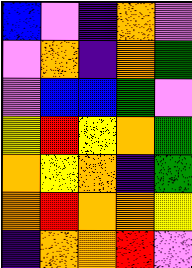[["blue", "violet", "indigo", "orange", "violet"], ["violet", "orange", "indigo", "orange", "green"], ["violet", "blue", "blue", "green", "violet"], ["yellow", "red", "yellow", "orange", "green"], ["orange", "yellow", "orange", "indigo", "green"], ["orange", "red", "orange", "orange", "yellow"], ["indigo", "orange", "orange", "red", "violet"]]